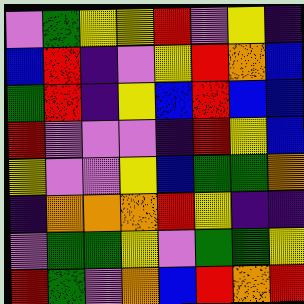[["violet", "green", "yellow", "yellow", "red", "violet", "yellow", "indigo"], ["blue", "red", "indigo", "violet", "yellow", "red", "orange", "blue"], ["green", "red", "indigo", "yellow", "blue", "red", "blue", "blue"], ["red", "violet", "violet", "violet", "indigo", "red", "yellow", "blue"], ["yellow", "violet", "violet", "yellow", "blue", "green", "green", "orange"], ["indigo", "orange", "orange", "orange", "red", "yellow", "indigo", "indigo"], ["violet", "green", "green", "yellow", "violet", "green", "green", "yellow"], ["red", "green", "violet", "orange", "blue", "red", "orange", "red"]]